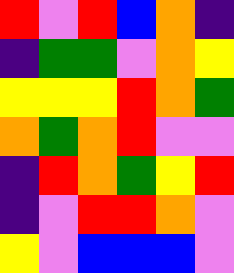[["red", "violet", "red", "blue", "orange", "indigo"], ["indigo", "green", "green", "violet", "orange", "yellow"], ["yellow", "yellow", "yellow", "red", "orange", "green"], ["orange", "green", "orange", "red", "violet", "violet"], ["indigo", "red", "orange", "green", "yellow", "red"], ["indigo", "violet", "red", "red", "orange", "violet"], ["yellow", "violet", "blue", "blue", "blue", "violet"]]